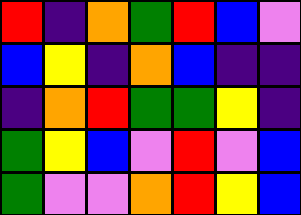[["red", "indigo", "orange", "green", "red", "blue", "violet"], ["blue", "yellow", "indigo", "orange", "blue", "indigo", "indigo"], ["indigo", "orange", "red", "green", "green", "yellow", "indigo"], ["green", "yellow", "blue", "violet", "red", "violet", "blue"], ["green", "violet", "violet", "orange", "red", "yellow", "blue"]]